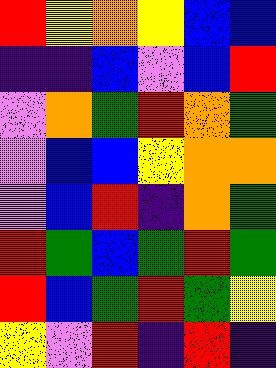[["red", "yellow", "orange", "yellow", "blue", "blue"], ["indigo", "indigo", "blue", "violet", "blue", "red"], ["violet", "orange", "green", "red", "orange", "green"], ["violet", "blue", "blue", "yellow", "orange", "orange"], ["violet", "blue", "red", "indigo", "orange", "green"], ["red", "green", "blue", "green", "red", "green"], ["red", "blue", "green", "red", "green", "yellow"], ["yellow", "violet", "red", "indigo", "red", "indigo"]]